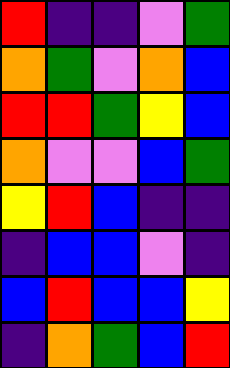[["red", "indigo", "indigo", "violet", "green"], ["orange", "green", "violet", "orange", "blue"], ["red", "red", "green", "yellow", "blue"], ["orange", "violet", "violet", "blue", "green"], ["yellow", "red", "blue", "indigo", "indigo"], ["indigo", "blue", "blue", "violet", "indigo"], ["blue", "red", "blue", "blue", "yellow"], ["indigo", "orange", "green", "blue", "red"]]